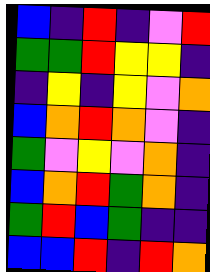[["blue", "indigo", "red", "indigo", "violet", "red"], ["green", "green", "red", "yellow", "yellow", "indigo"], ["indigo", "yellow", "indigo", "yellow", "violet", "orange"], ["blue", "orange", "red", "orange", "violet", "indigo"], ["green", "violet", "yellow", "violet", "orange", "indigo"], ["blue", "orange", "red", "green", "orange", "indigo"], ["green", "red", "blue", "green", "indigo", "indigo"], ["blue", "blue", "red", "indigo", "red", "orange"]]